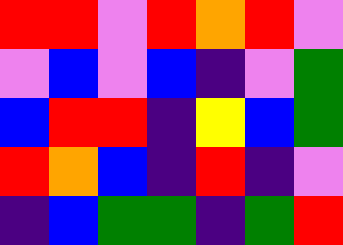[["red", "red", "violet", "red", "orange", "red", "violet"], ["violet", "blue", "violet", "blue", "indigo", "violet", "green"], ["blue", "red", "red", "indigo", "yellow", "blue", "green"], ["red", "orange", "blue", "indigo", "red", "indigo", "violet"], ["indigo", "blue", "green", "green", "indigo", "green", "red"]]